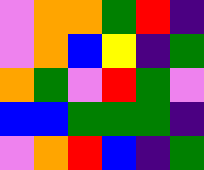[["violet", "orange", "orange", "green", "red", "indigo"], ["violet", "orange", "blue", "yellow", "indigo", "green"], ["orange", "green", "violet", "red", "green", "violet"], ["blue", "blue", "green", "green", "green", "indigo"], ["violet", "orange", "red", "blue", "indigo", "green"]]